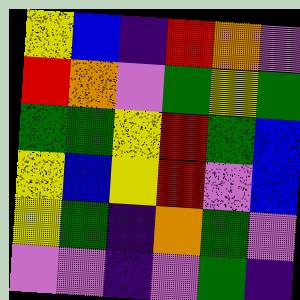[["yellow", "blue", "indigo", "red", "orange", "violet"], ["red", "orange", "violet", "green", "yellow", "green"], ["green", "green", "yellow", "red", "green", "blue"], ["yellow", "blue", "yellow", "red", "violet", "blue"], ["yellow", "green", "indigo", "orange", "green", "violet"], ["violet", "violet", "indigo", "violet", "green", "indigo"]]